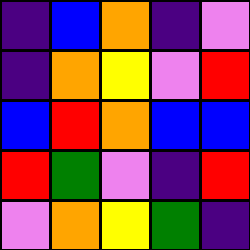[["indigo", "blue", "orange", "indigo", "violet"], ["indigo", "orange", "yellow", "violet", "red"], ["blue", "red", "orange", "blue", "blue"], ["red", "green", "violet", "indigo", "red"], ["violet", "orange", "yellow", "green", "indigo"]]